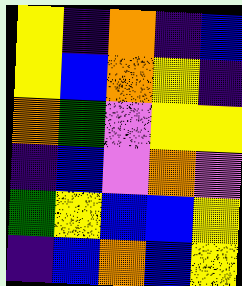[["yellow", "indigo", "orange", "indigo", "blue"], ["yellow", "blue", "orange", "yellow", "indigo"], ["orange", "green", "violet", "yellow", "yellow"], ["indigo", "blue", "violet", "orange", "violet"], ["green", "yellow", "blue", "blue", "yellow"], ["indigo", "blue", "orange", "blue", "yellow"]]